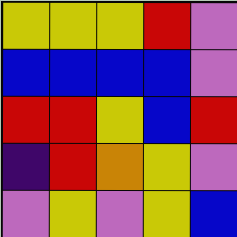[["yellow", "yellow", "yellow", "red", "violet"], ["blue", "blue", "blue", "blue", "violet"], ["red", "red", "yellow", "blue", "red"], ["indigo", "red", "orange", "yellow", "violet"], ["violet", "yellow", "violet", "yellow", "blue"]]